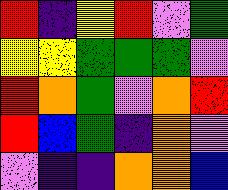[["red", "indigo", "yellow", "red", "violet", "green"], ["yellow", "yellow", "green", "green", "green", "violet"], ["red", "orange", "green", "violet", "orange", "red"], ["red", "blue", "green", "indigo", "orange", "violet"], ["violet", "indigo", "indigo", "orange", "orange", "blue"]]